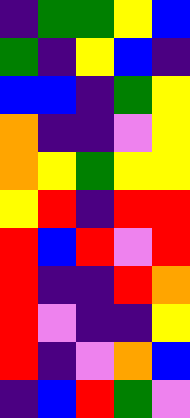[["indigo", "green", "green", "yellow", "blue"], ["green", "indigo", "yellow", "blue", "indigo"], ["blue", "blue", "indigo", "green", "yellow"], ["orange", "indigo", "indigo", "violet", "yellow"], ["orange", "yellow", "green", "yellow", "yellow"], ["yellow", "red", "indigo", "red", "red"], ["red", "blue", "red", "violet", "red"], ["red", "indigo", "indigo", "red", "orange"], ["red", "violet", "indigo", "indigo", "yellow"], ["red", "indigo", "violet", "orange", "blue"], ["indigo", "blue", "red", "green", "violet"]]